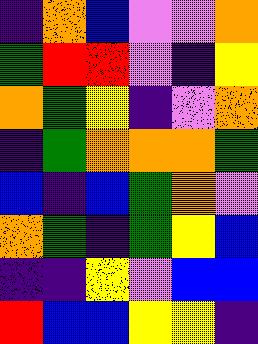[["indigo", "orange", "blue", "violet", "violet", "orange"], ["green", "red", "red", "violet", "indigo", "yellow"], ["orange", "green", "yellow", "indigo", "violet", "orange"], ["indigo", "green", "orange", "orange", "orange", "green"], ["blue", "indigo", "blue", "green", "orange", "violet"], ["orange", "green", "indigo", "green", "yellow", "blue"], ["indigo", "indigo", "yellow", "violet", "blue", "blue"], ["red", "blue", "blue", "yellow", "yellow", "indigo"]]